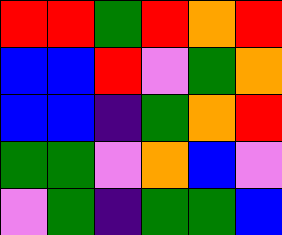[["red", "red", "green", "red", "orange", "red"], ["blue", "blue", "red", "violet", "green", "orange"], ["blue", "blue", "indigo", "green", "orange", "red"], ["green", "green", "violet", "orange", "blue", "violet"], ["violet", "green", "indigo", "green", "green", "blue"]]